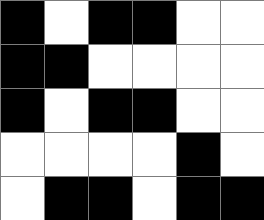[["black", "white", "black", "black", "white", "white"], ["black", "black", "white", "white", "white", "white"], ["black", "white", "black", "black", "white", "white"], ["white", "white", "white", "white", "black", "white"], ["white", "black", "black", "white", "black", "black"]]